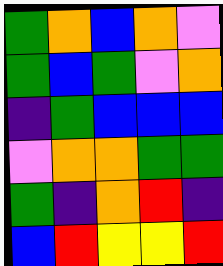[["green", "orange", "blue", "orange", "violet"], ["green", "blue", "green", "violet", "orange"], ["indigo", "green", "blue", "blue", "blue"], ["violet", "orange", "orange", "green", "green"], ["green", "indigo", "orange", "red", "indigo"], ["blue", "red", "yellow", "yellow", "red"]]